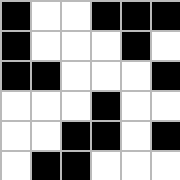[["black", "white", "white", "black", "black", "black"], ["black", "white", "white", "white", "black", "white"], ["black", "black", "white", "white", "white", "black"], ["white", "white", "white", "black", "white", "white"], ["white", "white", "black", "black", "white", "black"], ["white", "black", "black", "white", "white", "white"]]